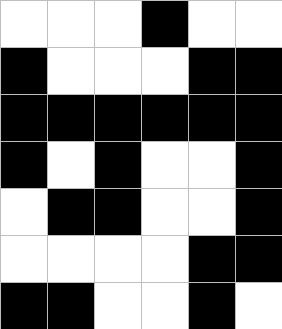[["white", "white", "white", "black", "white", "white"], ["black", "white", "white", "white", "black", "black"], ["black", "black", "black", "black", "black", "black"], ["black", "white", "black", "white", "white", "black"], ["white", "black", "black", "white", "white", "black"], ["white", "white", "white", "white", "black", "black"], ["black", "black", "white", "white", "black", "white"]]